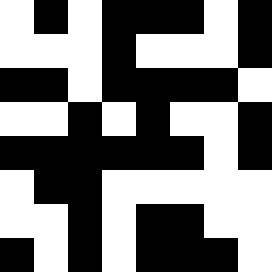[["white", "black", "white", "black", "black", "black", "white", "black"], ["white", "white", "white", "black", "white", "white", "white", "black"], ["black", "black", "white", "black", "black", "black", "black", "white"], ["white", "white", "black", "white", "black", "white", "white", "black"], ["black", "black", "black", "black", "black", "black", "white", "black"], ["white", "black", "black", "white", "white", "white", "white", "white"], ["white", "white", "black", "white", "black", "black", "white", "white"], ["black", "white", "black", "white", "black", "black", "black", "white"]]